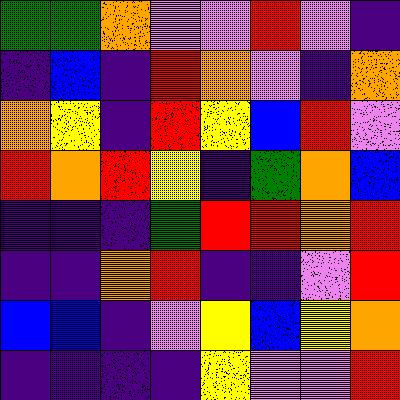[["green", "green", "orange", "violet", "violet", "red", "violet", "indigo"], ["indigo", "blue", "indigo", "red", "orange", "violet", "indigo", "orange"], ["orange", "yellow", "indigo", "red", "yellow", "blue", "red", "violet"], ["red", "orange", "red", "yellow", "indigo", "green", "orange", "blue"], ["indigo", "indigo", "indigo", "green", "red", "red", "orange", "red"], ["indigo", "indigo", "orange", "red", "indigo", "indigo", "violet", "red"], ["blue", "blue", "indigo", "violet", "yellow", "blue", "yellow", "orange"], ["indigo", "indigo", "indigo", "indigo", "yellow", "violet", "violet", "red"]]